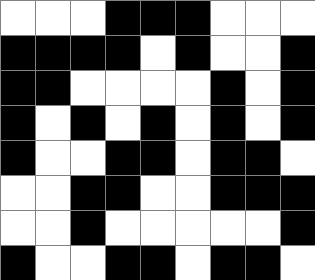[["white", "white", "white", "black", "black", "black", "white", "white", "white"], ["black", "black", "black", "black", "white", "black", "white", "white", "black"], ["black", "black", "white", "white", "white", "white", "black", "white", "black"], ["black", "white", "black", "white", "black", "white", "black", "white", "black"], ["black", "white", "white", "black", "black", "white", "black", "black", "white"], ["white", "white", "black", "black", "white", "white", "black", "black", "black"], ["white", "white", "black", "white", "white", "white", "white", "white", "black"], ["black", "white", "white", "black", "black", "white", "black", "black", "white"]]